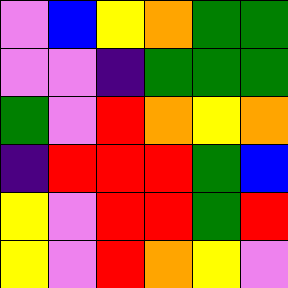[["violet", "blue", "yellow", "orange", "green", "green"], ["violet", "violet", "indigo", "green", "green", "green"], ["green", "violet", "red", "orange", "yellow", "orange"], ["indigo", "red", "red", "red", "green", "blue"], ["yellow", "violet", "red", "red", "green", "red"], ["yellow", "violet", "red", "orange", "yellow", "violet"]]